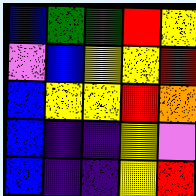[["blue", "green", "green", "red", "yellow"], ["violet", "blue", "yellow", "yellow", "red"], ["blue", "yellow", "yellow", "red", "orange"], ["blue", "indigo", "indigo", "yellow", "violet"], ["blue", "indigo", "indigo", "yellow", "red"]]